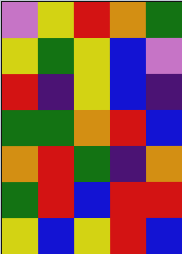[["violet", "yellow", "red", "orange", "green"], ["yellow", "green", "yellow", "blue", "violet"], ["red", "indigo", "yellow", "blue", "indigo"], ["green", "green", "orange", "red", "blue"], ["orange", "red", "green", "indigo", "orange"], ["green", "red", "blue", "red", "red"], ["yellow", "blue", "yellow", "red", "blue"]]